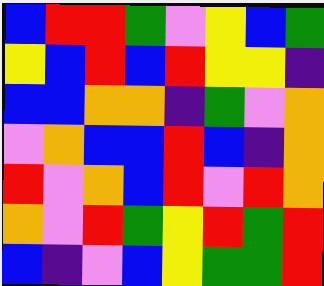[["blue", "red", "red", "green", "violet", "yellow", "blue", "green"], ["yellow", "blue", "red", "blue", "red", "yellow", "yellow", "indigo"], ["blue", "blue", "orange", "orange", "indigo", "green", "violet", "orange"], ["violet", "orange", "blue", "blue", "red", "blue", "indigo", "orange"], ["red", "violet", "orange", "blue", "red", "violet", "red", "orange"], ["orange", "violet", "red", "green", "yellow", "red", "green", "red"], ["blue", "indigo", "violet", "blue", "yellow", "green", "green", "red"]]